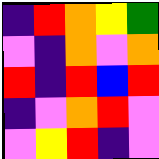[["indigo", "red", "orange", "yellow", "green"], ["violet", "indigo", "orange", "violet", "orange"], ["red", "indigo", "red", "blue", "red"], ["indigo", "violet", "orange", "red", "violet"], ["violet", "yellow", "red", "indigo", "violet"]]